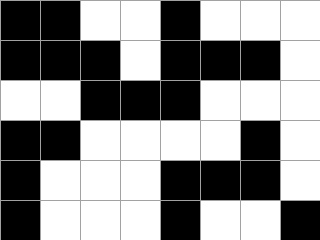[["black", "black", "white", "white", "black", "white", "white", "white"], ["black", "black", "black", "white", "black", "black", "black", "white"], ["white", "white", "black", "black", "black", "white", "white", "white"], ["black", "black", "white", "white", "white", "white", "black", "white"], ["black", "white", "white", "white", "black", "black", "black", "white"], ["black", "white", "white", "white", "black", "white", "white", "black"]]